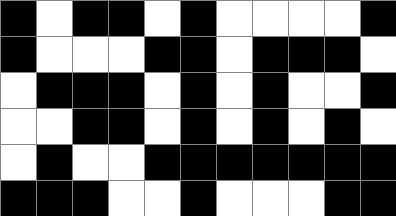[["black", "white", "black", "black", "white", "black", "white", "white", "white", "white", "black"], ["black", "white", "white", "white", "black", "black", "white", "black", "black", "black", "white"], ["white", "black", "black", "black", "white", "black", "white", "black", "white", "white", "black"], ["white", "white", "black", "black", "white", "black", "white", "black", "white", "black", "white"], ["white", "black", "white", "white", "black", "black", "black", "black", "black", "black", "black"], ["black", "black", "black", "white", "white", "black", "white", "white", "white", "black", "black"]]